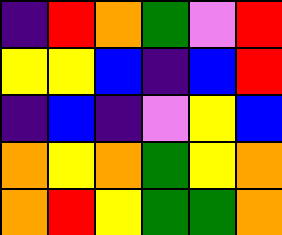[["indigo", "red", "orange", "green", "violet", "red"], ["yellow", "yellow", "blue", "indigo", "blue", "red"], ["indigo", "blue", "indigo", "violet", "yellow", "blue"], ["orange", "yellow", "orange", "green", "yellow", "orange"], ["orange", "red", "yellow", "green", "green", "orange"]]